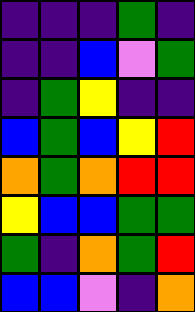[["indigo", "indigo", "indigo", "green", "indigo"], ["indigo", "indigo", "blue", "violet", "green"], ["indigo", "green", "yellow", "indigo", "indigo"], ["blue", "green", "blue", "yellow", "red"], ["orange", "green", "orange", "red", "red"], ["yellow", "blue", "blue", "green", "green"], ["green", "indigo", "orange", "green", "red"], ["blue", "blue", "violet", "indigo", "orange"]]